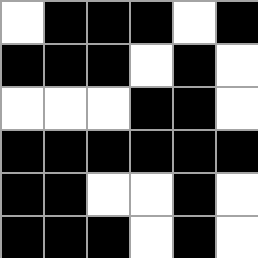[["white", "black", "black", "black", "white", "black"], ["black", "black", "black", "white", "black", "white"], ["white", "white", "white", "black", "black", "white"], ["black", "black", "black", "black", "black", "black"], ["black", "black", "white", "white", "black", "white"], ["black", "black", "black", "white", "black", "white"]]